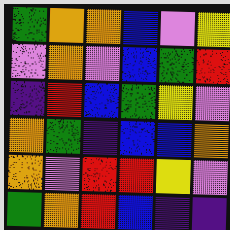[["green", "orange", "orange", "blue", "violet", "yellow"], ["violet", "orange", "violet", "blue", "green", "red"], ["indigo", "red", "blue", "green", "yellow", "violet"], ["orange", "green", "indigo", "blue", "blue", "orange"], ["orange", "violet", "red", "red", "yellow", "violet"], ["green", "orange", "red", "blue", "indigo", "indigo"]]